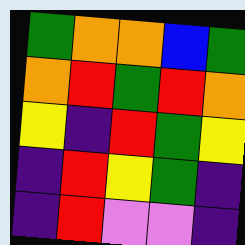[["green", "orange", "orange", "blue", "green"], ["orange", "red", "green", "red", "orange"], ["yellow", "indigo", "red", "green", "yellow"], ["indigo", "red", "yellow", "green", "indigo"], ["indigo", "red", "violet", "violet", "indigo"]]